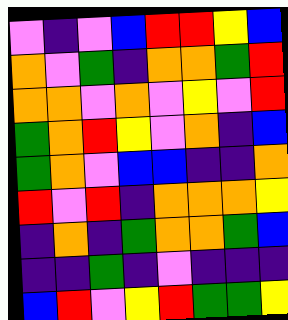[["violet", "indigo", "violet", "blue", "red", "red", "yellow", "blue"], ["orange", "violet", "green", "indigo", "orange", "orange", "green", "red"], ["orange", "orange", "violet", "orange", "violet", "yellow", "violet", "red"], ["green", "orange", "red", "yellow", "violet", "orange", "indigo", "blue"], ["green", "orange", "violet", "blue", "blue", "indigo", "indigo", "orange"], ["red", "violet", "red", "indigo", "orange", "orange", "orange", "yellow"], ["indigo", "orange", "indigo", "green", "orange", "orange", "green", "blue"], ["indigo", "indigo", "green", "indigo", "violet", "indigo", "indigo", "indigo"], ["blue", "red", "violet", "yellow", "red", "green", "green", "yellow"]]